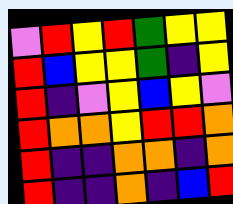[["violet", "red", "yellow", "red", "green", "yellow", "yellow"], ["red", "blue", "yellow", "yellow", "green", "indigo", "yellow"], ["red", "indigo", "violet", "yellow", "blue", "yellow", "violet"], ["red", "orange", "orange", "yellow", "red", "red", "orange"], ["red", "indigo", "indigo", "orange", "orange", "indigo", "orange"], ["red", "indigo", "indigo", "orange", "indigo", "blue", "red"]]